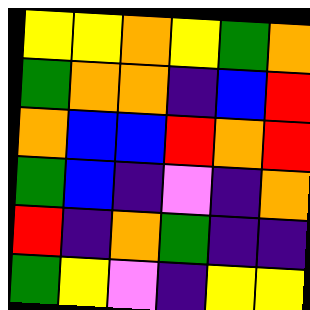[["yellow", "yellow", "orange", "yellow", "green", "orange"], ["green", "orange", "orange", "indigo", "blue", "red"], ["orange", "blue", "blue", "red", "orange", "red"], ["green", "blue", "indigo", "violet", "indigo", "orange"], ["red", "indigo", "orange", "green", "indigo", "indigo"], ["green", "yellow", "violet", "indigo", "yellow", "yellow"]]